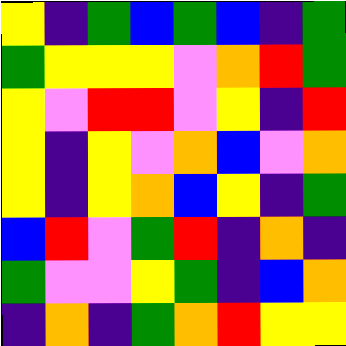[["yellow", "indigo", "green", "blue", "green", "blue", "indigo", "green"], ["green", "yellow", "yellow", "yellow", "violet", "orange", "red", "green"], ["yellow", "violet", "red", "red", "violet", "yellow", "indigo", "red"], ["yellow", "indigo", "yellow", "violet", "orange", "blue", "violet", "orange"], ["yellow", "indigo", "yellow", "orange", "blue", "yellow", "indigo", "green"], ["blue", "red", "violet", "green", "red", "indigo", "orange", "indigo"], ["green", "violet", "violet", "yellow", "green", "indigo", "blue", "orange"], ["indigo", "orange", "indigo", "green", "orange", "red", "yellow", "yellow"]]